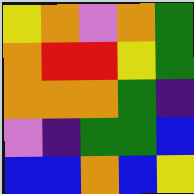[["yellow", "orange", "violet", "orange", "green"], ["orange", "red", "red", "yellow", "green"], ["orange", "orange", "orange", "green", "indigo"], ["violet", "indigo", "green", "green", "blue"], ["blue", "blue", "orange", "blue", "yellow"]]